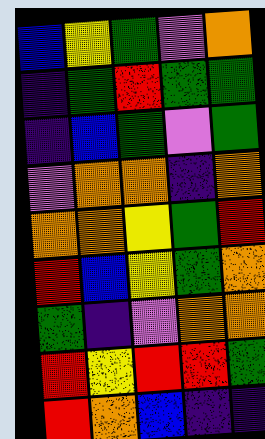[["blue", "yellow", "green", "violet", "orange"], ["indigo", "green", "red", "green", "green"], ["indigo", "blue", "green", "violet", "green"], ["violet", "orange", "orange", "indigo", "orange"], ["orange", "orange", "yellow", "green", "red"], ["red", "blue", "yellow", "green", "orange"], ["green", "indigo", "violet", "orange", "orange"], ["red", "yellow", "red", "red", "green"], ["red", "orange", "blue", "indigo", "indigo"]]